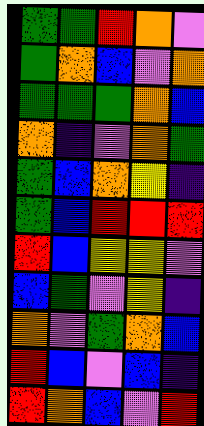[["green", "green", "red", "orange", "violet"], ["green", "orange", "blue", "violet", "orange"], ["green", "green", "green", "orange", "blue"], ["orange", "indigo", "violet", "orange", "green"], ["green", "blue", "orange", "yellow", "indigo"], ["green", "blue", "red", "red", "red"], ["red", "blue", "yellow", "yellow", "violet"], ["blue", "green", "violet", "yellow", "indigo"], ["orange", "violet", "green", "orange", "blue"], ["red", "blue", "violet", "blue", "indigo"], ["red", "orange", "blue", "violet", "red"]]